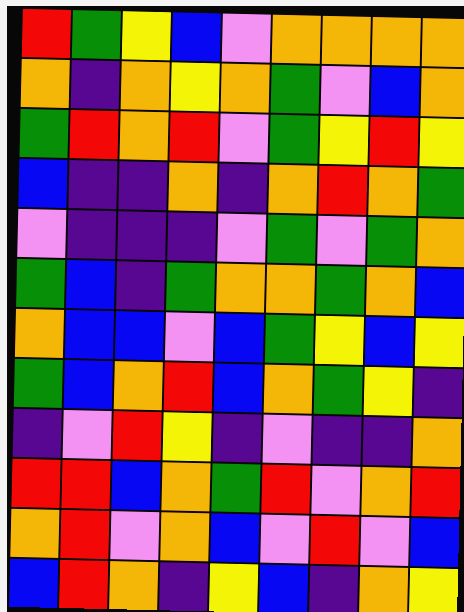[["red", "green", "yellow", "blue", "violet", "orange", "orange", "orange", "orange"], ["orange", "indigo", "orange", "yellow", "orange", "green", "violet", "blue", "orange"], ["green", "red", "orange", "red", "violet", "green", "yellow", "red", "yellow"], ["blue", "indigo", "indigo", "orange", "indigo", "orange", "red", "orange", "green"], ["violet", "indigo", "indigo", "indigo", "violet", "green", "violet", "green", "orange"], ["green", "blue", "indigo", "green", "orange", "orange", "green", "orange", "blue"], ["orange", "blue", "blue", "violet", "blue", "green", "yellow", "blue", "yellow"], ["green", "blue", "orange", "red", "blue", "orange", "green", "yellow", "indigo"], ["indigo", "violet", "red", "yellow", "indigo", "violet", "indigo", "indigo", "orange"], ["red", "red", "blue", "orange", "green", "red", "violet", "orange", "red"], ["orange", "red", "violet", "orange", "blue", "violet", "red", "violet", "blue"], ["blue", "red", "orange", "indigo", "yellow", "blue", "indigo", "orange", "yellow"]]